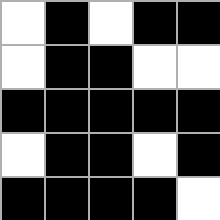[["white", "black", "white", "black", "black"], ["white", "black", "black", "white", "white"], ["black", "black", "black", "black", "black"], ["white", "black", "black", "white", "black"], ["black", "black", "black", "black", "white"]]